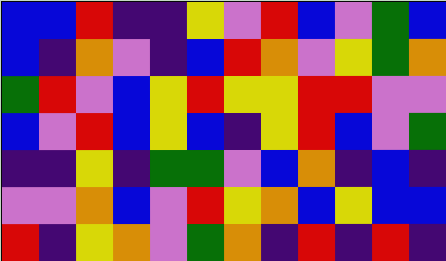[["blue", "blue", "red", "indigo", "indigo", "yellow", "violet", "red", "blue", "violet", "green", "blue"], ["blue", "indigo", "orange", "violet", "indigo", "blue", "red", "orange", "violet", "yellow", "green", "orange"], ["green", "red", "violet", "blue", "yellow", "red", "yellow", "yellow", "red", "red", "violet", "violet"], ["blue", "violet", "red", "blue", "yellow", "blue", "indigo", "yellow", "red", "blue", "violet", "green"], ["indigo", "indigo", "yellow", "indigo", "green", "green", "violet", "blue", "orange", "indigo", "blue", "indigo"], ["violet", "violet", "orange", "blue", "violet", "red", "yellow", "orange", "blue", "yellow", "blue", "blue"], ["red", "indigo", "yellow", "orange", "violet", "green", "orange", "indigo", "red", "indigo", "red", "indigo"]]